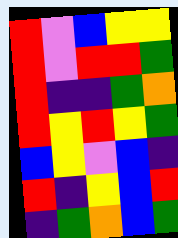[["red", "violet", "blue", "yellow", "yellow"], ["red", "violet", "red", "red", "green"], ["red", "indigo", "indigo", "green", "orange"], ["red", "yellow", "red", "yellow", "green"], ["blue", "yellow", "violet", "blue", "indigo"], ["red", "indigo", "yellow", "blue", "red"], ["indigo", "green", "orange", "blue", "green"]]